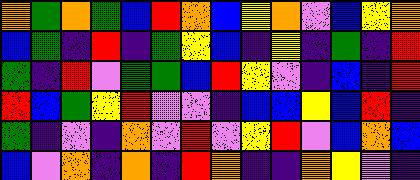[["orange", "green", "orange", "green", "blue", "red", "orange", "blue", "yellow", "orange", "violet", "blue", "yellow", "orange"], ["blue", "green", "indigo", "red", "indigo", "green", "yellow", "blue", "indigo", "yellow", "indigo", "green", "indigo", "red"], ["green", "indigo", "red", "violet", "green", "green", "blue", "red", "yellow", "violet", "indigo", "blue", "indigo", "red"], ["red", "blue", "green", "yellow", "red", "violet", "violet", "indigo", "blue", "blue", "yellow", "blue", "red", "indigo"], ["green", "indigo", "violet", "indigo", "orange", "violet", "red", "violet", "yellow", "red", "violet", "blue", "orange", "blue"], ["blue", "violet", "orange", "indigo", "orange", "indigo", "red", "orange", "indigo", "indigo", "orange", "yellow", "violet", "indigo"]]